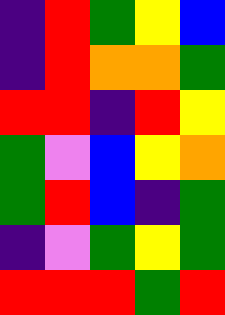[["indigo", "red", "green", "yellow", "blue"], ["indigo", "red", "orange", "orange", "green"], ["red", "red", "indigo", "red", "yellow"], ["green", "violet", "blue", "yellow", "orange"], ["green", "red", "blue", "indigo", "green"], ["indigo", "violet", "green", "yellow", "green"], ["red", "red", "red", "green", "red"]]